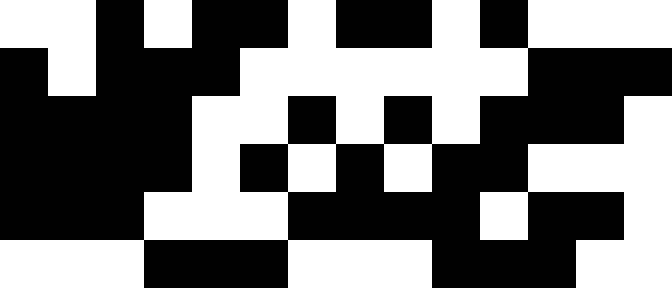[["white", "white", "black", "white", "black", "black", "white", "black", "black", "white", "black", "white", "white", "white"], ["black", "white", "black", "black", "black", "white", "white", "white", "white", "white", "white", "black", "black", "black"], ["black", "black", "black", "black", "white", "white", "black", "white", "black", "white", "black", "black", "black", "white"], ["black", "black", "black", "black", "white", "black", "white", "black", "white", "black", "black", "white", "white", "white"], ["black", "black", "black", "white", "white", "white", "black", "black", "black", "black", "white", "black", "black", "white"], ["white", "white", "white", "black", "black", "black", "white", "white", "white", "black", "black", "black", "white", "white"]]